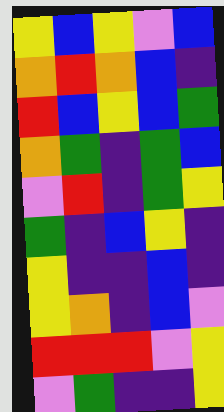[["yellow", "blue", "yellow", "violet", "blue"], ["orange", "red", "orange", "blue", "indigo"], ["red", "blue", "yellow", "blue", "green"], ["orange", "green", "indigo", "green", "blue"], ["violet", "red", "indigo", "green", "yellow"], ["green", "indigo", "blue", "yellow", "indigo"], ["yellow", "indigo", "indigo", "blue", "indigo"], ["yellow", "orange", "indigo", "blue", "violet"], ["red", "red", "red", "violet", "yellow"], ["violet", "green", "indigo", "indigo", "yellow"]]